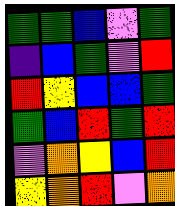[["green", "green", "blue", "violet", "green"], ["indigo", "blue", "green", "violet", "red"], ["red", "yellow", "blue", "blue", "green"], ["green", "blue", "red", "green", "red"], ["violet", "orange", "yellow", "blue", "red"], ["yellow", "orange", "red", "violet", "orange"]]